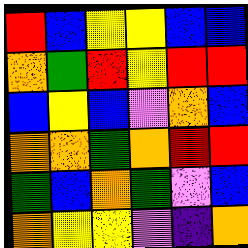[["red", "blue", "yellow", "yellow", "blue", "blue"], ["orange", "green", "red", "yellow", "red", "red"], ["blue", "yellow", "blue", "violet", "orange", "blue"], ["orange", "orange", "green", "orange", "red", "red"], ["green", "blue", "orange", "green", "violet", "blue"], ["orange", "yellow", "yellow", "violet", "indigo", "orange"]]